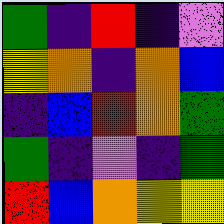[["green", "indigo", "red", "indigo", "violet"], ["yellow", "orange", "indigo", "orange", "blue"], ["indigo", "blue", "red", "orange", "green"], ["green", "indigo", "violet", "indigo", "green"], ["red", "blue", "orange", "yellow", "yellow"]]